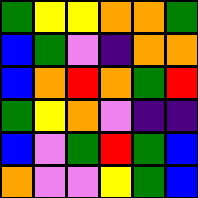[["green", "yellow", "yellow", "orange", "orange", "green"], ["blue", "green", "violet", "indigo", "orange", "orange"], ["blue", "orange", "red", "orange", "green", "red"], ["green", "yellow", "orange", "violet", "indigo", "indigo"], ["blue", "violet", "green", "red", "green", "blue"], ["orange", "violet", "violet", "yellow", "green", "blue"]]